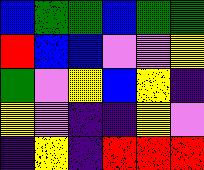[["blue", "green", "green", "blue", "green", "green"], ["red", "blue", "blue", "violet", "violet", "yellow"], ["green", "violet", "yellow", "blue", "yellow", "indigo"], ["yellow", "violet", "indigo", "indigo", "yellow", "violet"], ["indigo", "yellow", "indigo", "red", "red", "red"]]